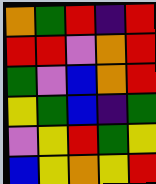[["orange", "green", "red", "indigo", "red"], ["red", "red", "violet", "orange", "red"], ["green", "violet", "blue", "orange", "red"], ["yellow", "green", "blue", "indigo", "green"], ["violet", "yellow", "red", "green", "yellow"], ["blue", "yellow", "orange", "yellow", "red"]]